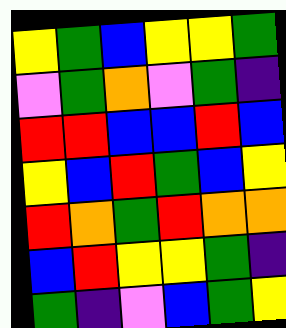[["yellow", "green", "blue", "yellow", "yellow", "green"], ["violet", "green", "orange", "violet", "green", "indigo"], ["red", "red", "blue", "blue", "red", "blue"], ["yellow", "blue", "red", "green", "blue", "yellow"], ["red", "orange", "green", "red", "orange", "orange"], ["blue", "red", "yellow", "yellow", "green", "indigo"], ["green", "indigo", "violet", "blue", "green", "yellow"]]